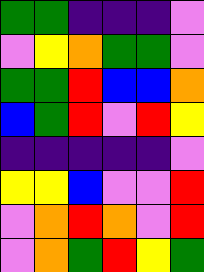[["green", "green", "indigo", "indigo", "indigo", "violet"], ["violet", "yellow", "orange", "green", "green", "violet"], ["green", "green", "red", "blue", "blue", "orange"], ["blue", "green", "red", "violet", "red", "yellow"], ["indigo", "indigo", "indigo", "indigo", "indigo", "violet"], ["yellow", "yellow", "blue", "violet", "violet", "red"], ["violet", "orange", "red", "orange", "violet", "red"], ["violet", "orange", "green", "red", "yellow", "green"]]